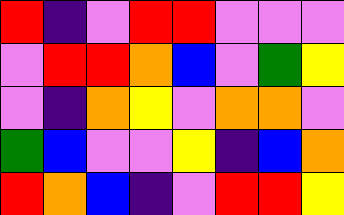[["red", "indigo", "violet", "red", "red", "violet", "violet", "violet"], ["violet", "red", "red", "orange", "blue", "violet", "green", "yellow"], ["violet", "indigo", "orange", "yellow", "violet", "orange", "orange", "violet"], ["green", "blue", "violet", "violet", "yellow", "indigo", "blue", "orange"], ["red", "orange", "blue", "indigo", "violet", "red", "red", "yellow"]]